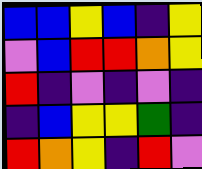[["blue", "blue", "yellow", "blue", "indigo", "yellow"], ["violet", "blue", "red", "red", "orange", "yellow"], ["red", "indigo", "violet", "indigo", "violet", "indigo"], ["indigo", "blue", "yellow", "yellow", "green", "indigo"], ["red", "orange", "yellow", "indigo", "red", "violet"]]